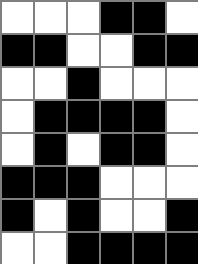[["white", "white", "white", "black", "black", "white"], ["black", "black", "white", "white", "black", "black"], ["white", "white", "black", "white", "white", "white"], ["white", "black", "black", "black", "black", "white"], ["white", "black", "white", "black", "black", "white"], ["black", "black", "black", "white", "white", "white"], ["black", "white", "black", "white", "white", "black"], ["white", "white", "black", "black", "black", "black"]]